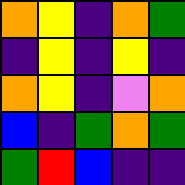[["orange", "yellow", "indigo", "orange", "green"], ["indigo", "yellow", "indigo", "yellow", "indigo"], ["orange", "yellow", "indigo", "violet", "orange"], ["blue", "indigo", "green", "orange", "green"], ["green", "red", "blue", "indigo", "indigo"]]